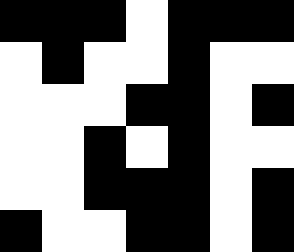[["black", "black", "black", "white", "black", "black", "black"], ["white", "black", "white", "white", "black", "white", "white"], ["white", "white", "white", "black", "black", "white", "black"], ["white", "white", "black", "white", "black", "white", "white"], ["white", "white", "black", "black", "black", "white", "black"], ["black", "white", "white", "black", "black", "white", "black"]]